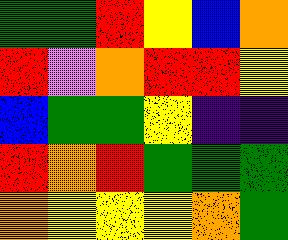[["green", "green", "red", "yellow", "blue", "orange"], ["red", "violet", "orange", "red", "red", "yellow"], ["blue", "green", "green", "yellow", "indigo", "indigo"], ["red", "orange", "red", "green", "green", "green"], ["orange", "yellow", "yellow", "yellow", "orange", "green"]]